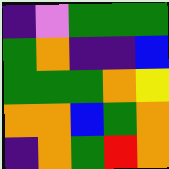[["indigo", "violet", "green", "green", "green"], ["green", "orange", "indigo", "indigo", "blue"], ["green", "green", "green", "orange", "yellow"], ["orange", "orange", "blue", "green", "orange"], ["indigo", "orange", "green", "red", "orange"]]